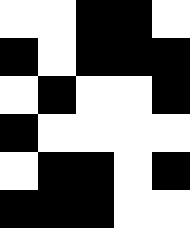[["white", "white", "black", "black", "white"], ["black", "white", "black", "black", "black"], ["white", "black", "white", "white", "black"], ["black", "white", "white", "white", "white"], ["white", "black", "black", "white", "black"], ["black", "black", "black", "white", "white"]]